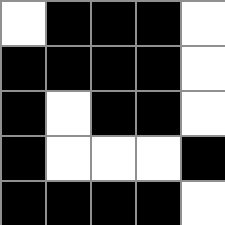[["white", "black", "black", "black", "white"], ["black", "black", "black", "black", "white"], ["black", "white", "black", "black", "white"], ["black", "white", "white", "white", "black"], ["black", "black", "black", "black", "white"]]